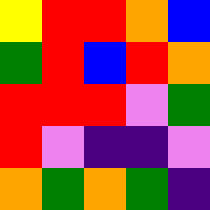[["yellow", "red", "red", "orange", "blue"], ["green", "red", "blue", "red", "orange"], ["red", "red", "red", "violet", "green"], ["red", "violet", "indigo", "indigo", "violet"], ["orange", "green", "orange", "green", "indigo"]]